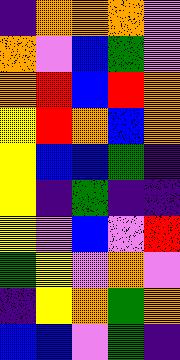[["indigo", "orange", "orange", "orange", "violet"], ["orange", "violet", "blue", "green", "violet"], ["orange", "red", "blue", "red", "orange"], ["yellow", "red", "orange", "blue", "orange"], ["yellow", "blue", "blue", "green", "indigo"], ["yellow", "indigo", "green", "indigo", "indigo"], ["yellow", "violet", "blue", "violet", "red"], ["green", "yellow", "violet", "orange", "violet"], ["indigo", "yellow", "orange", "green", "orange"], ["blue", "blue", "violet", "green", "indigo"]]